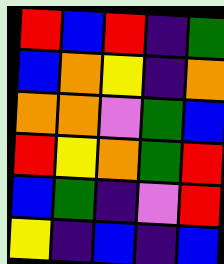[["red", "blue", "red", "indigo", "green"], ["blue", "orange", "yellow", "indigo", "orange"], ["orange", "orange", "violet", "green", "blue"], ["red", "yellow", "orange", "green", "red"], ["blue", "green", "indigo", "violet", "red"], ["yellow", "indigo", "blue", "indigo", "blue"]]